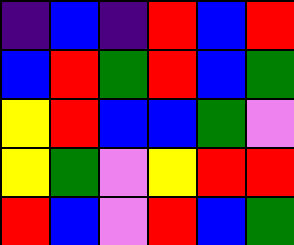[["indigo", "blue", "indigo", "red", "blue", "red"], ["blue", "red", "green", "red", "blue", "green"], ["yellow", "red", "blue", "blue", "green", "violet"], ["yellow", "green", "violet", "yellow", "red", "red"], ["red", "blue", "violet", "red", "blue", "green"]]